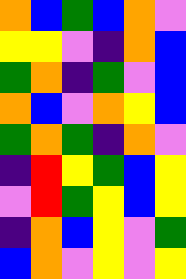[["orange", "blue", "green", "blue", "orange", "violet"], ["yellow", "yellow", "violet", "indigo", "orange", "blue"], ["green", "orange", "indigo", "green", "violet", "blue"], ["orange", "blue", "violet", "orange", "yellow", "blue"], ["green", "orange", "green", "indigo", "orange", "violet"], ["indigo", "red", "yellow", "green", "blue", "yellow"], ["violet", "red", "green", "yellow", "blue", "yellow"], ["indigo", "orange", "blue", "yellow", "violet", "green"], ["blue", "orange", "violet", "yellow", "violet", "yellow"]]